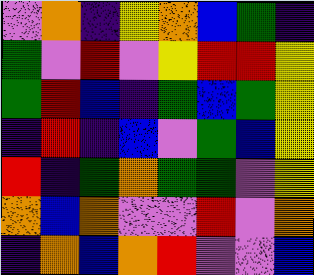[["violet", "orange", "indigo", "yellow", "orange", "blue", "green", "indigo"], ["green", "violet", "red", "violet", "yellow", "red", "red", "yellow"], ["green", "red", "blue", "indigo", "green", "blue", "green", "yellow"], ["indigo", "red", "indigo", "blue", "violet", "green", "blue", "yellow"], ["red", "indigo", "green", "orange", "green", "green", "violet", "yellow"], ["orange", "blue", "orange", "violet", "violet", "red", "violet", "orange"], ["indigo", "orange", "blue", "orange", "red", "violet", "violet", "blue"]]